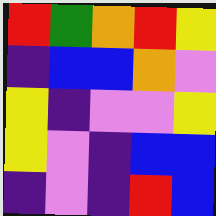[["red", "green", "orange", "red", "yellow"], ["indigo", "blue", "blue", "orange", "violet"], ["yellow", "indigo", "violet", "violet", "yellow"], ["yellow", "violet", "indigo", "blue", "blue"], ["indigo", "violet", "indigo", "red", "blue"]]